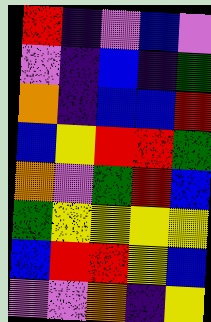[["red", "indigo", "violet", "blue", "violet"], ["violet", "indigo", "blue", "indigo", "green"], ["orange", "indigo", "blue", "blue", "red"], ["blue", "yellow", "red", "red", "green"], ["orange", "violet", "green", "red", "blue"], ["green", "yellow", "yellow", "yellow", "yellow"], ["blue", "red", "red", "yellow", "blue"], ["violet", "violet", "orange", "indigo", "yellow"]]